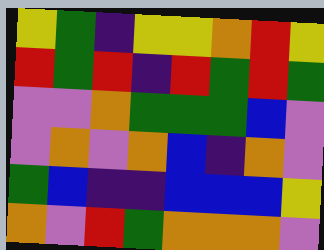[["yellow", "green", "indigo", "yellow", "yellow", "orange", "red", "yellow"], ["red", "green", "red", "indigo", "red", "green", "red", "green"], ["violet", "violet", "orange", "green", "green", "green", "blue", "violet"], ["violet", "orange", "violet", "orange", "blue", "indigo", "orange", "violet"], ["green", "blue", "indigo", "indigo", "blue", "blue", "blue", "yellow"], ["orange", "violet", "red", "green", "orange", "orange", "orange", "violet"]]